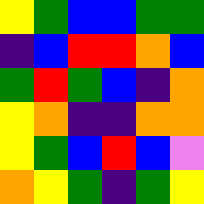[["yellow", "green", "blue", "blue", "green", "green"], ["indigo", "blue", "red", "red", "orange", "blue"], ["green", "red", "green", "blue", "indigo", "orange"], ["yellow", "orange", "indigo", "indigo", "orange", "orange"], ["yellow", "green", "blue", "red", "blue", "violet"], ["orange", "yellow", "green", "indigo", "green", "yellow"]]